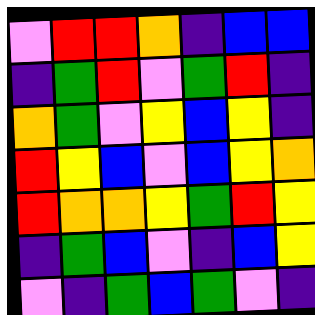[["violet", "red", "red", "orange", "indigo", "blue", "blue"], ["indigo", "green", "red", "violet", "green", "red", "indigo"], ["orange", "green", "violet", "yellow", "blue", "yellow", "indigo"], ["red", "yellow", "blue", "violet", "blue", "yellow", "orange"], ["red", "orange", "orange", "yellow", "green", "red", "yellow"], ["indigo", "green", "blue", "violet", "indigo", "blue", "yellow"], ["violet", "indigo", "green", "blue", "green", "violet", "indigo"]]